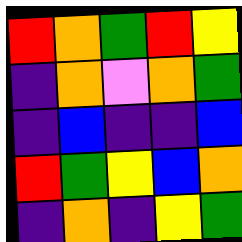[["red", "orange", "green", "red", "yellow"], ["indigo", "orange", "violet", "orange", "green"], ["indigo", "blue", "indigo", "indigo", "blue"], ["red", "green", "yellow", "blue", "orange"], ["indigo", "orange", "indigo", "yellow", "green"]]